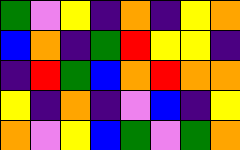[["green", "violet", "yellow", "indigo", "orange", "indigo", "yellow", "orange"], ["blue", "orange", "indigo", "green", "red", "yellow", "yellow", "indigo"], ["indigo", "red", "green", "blue", "orange", "red", "orange", "orange"], ["yellow", "indigo", "orange", "indigo", "violet", "blue", "indigo", "yellow"], ["orange", "violet", "yellow", "blue", "green", "violet", "green", "orange"]]